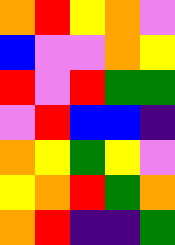[["orange", "red", "yellow", "orange", "violet"], ["blue", "violet", "violet", "orange", "yellow"], ["red", "violet", "red", "green", "green"], ["violet", "red", "blue", "blue", "indigo"], ["orange", "yellow", "green", "yellow", "violet"], ["yellow", "orange", "red", "green", "orange"], ["orange", "red", "indigo", "indigo", "green"]]